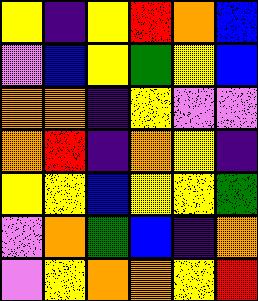[["yellow", "indigo", "yellow", "red", "orange", "blue"], ["violet", "blue", "yellow", "green", "yellow", "blue"], ["orange", "orange", "indigo", "yellow", "violet", "violet"], ["orange", "red", "indigo", "orange", "yellow", "indigo"], ["yellow", "yellow", "blue", "yellow", "yellow", "green"], ["violet", "orange", "green", "blue", "indigo", "orange"], ["violet", "yellow", "orange", "orange", "yellow", "red"]]